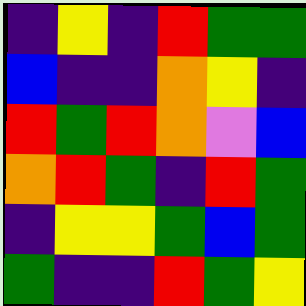[["indigo", "yellow", "indigo", "red", "green", "green"], ["blue", "indigo", "indigo", "orange", "yellow", "indigo"], ["red", "green", "red", "orange", "violet", "blue"], ["orange", "red", "green", "indigo", "red", "green"], ["indigo", "yellow", "yellow", "green", "blue", "green"], ["green", "indigo", "indigo", "red", "green", "yellow"]]